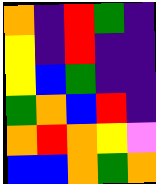[["orange", "indigo", "red", "green", "indigo"], ["yellow", "indigo", "red", "indigo", "indigo"], ["yellow", "blue", "green", "indigo", "indigo"], ["green", "orange", "blue", "red", "indigo"], ["orange", "red", "orange", "yellow", "violet"], ["blue", "blue", "orange", "green", "orange"]]